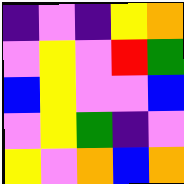[["indigo", "violet", "indigo", "yellow", "orange"], ["violet", "yellow", "violet", "red", "green"], ["blue", "yellow", "violet", "violet", "blue"], ["violet", "yellow", "green", "indigo", "violet"], ["yellow", "violet", "orange", "blue", "orange"]]